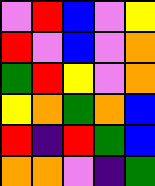[["violet", "red", "blue", "violet", "yellow"], ["red", "violet", "blue", "violet", "orange"], ["green", "red", "yellow", "violet", "orange"], ["yellow", "orange", "green", "orange", "blue"], ["red", "indigo", "red", "green", "blue"], ["orange", "orange", "violet", "indigo", "green"]]